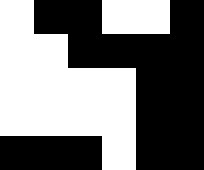[["white", "black", "black", "white", "white", "black"], ["white", "white", "black", "black", "black", "black"], ["white", "white", "white", "white", "black", "black"], ["white", "white", "white", "white", "black", "black"], ["black", "black", "black", "white", "black", "black"]]